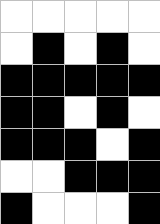[["white", "white", "white", "white", "white"], ["white", "black", "white", "black", "white"], ["black", "black", "black", "black", "black"], ["black", "black", "white", "black", "white"], ["black", "black", "black", "white", "black"], ["white", "white", "black", "black", "black"], ["black", "white", "white", "white", "black"]]